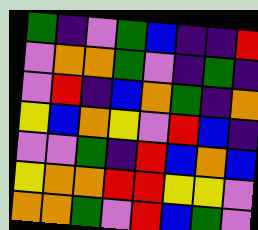[["green", "indigo", "violet", "green", "blue", "indigo", "indigo", "red"], ["violet", "orange", "orange", "green", "violet", "indigo", "green", "indigo"], ["violet", "red", "indigo", "blue", "orange", "green", "indigo", "orange"], ["yellow", "blue", "orange", "yellow", "violet", "red", "blue", "indigo"], ["violet", "violet", "green", "indigo", "red", "blue", "orange", "blue"], ["yellow", "orange", "orange", "red", "red", "yellow", "yellow", "violet"], ["orange", "orange", "green", "violet", "red", "blue", "green", "violet"]]